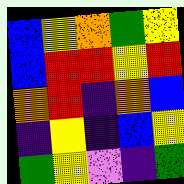[["blue", "yellow", "orange", "green", "yellow"], ["blue", "red", "red", "yellow", "red"], ["orange", "red", "indigo", "orange", "blue"], ["indigo", "yellow", "indigo", "blue", "yellow"], ["green", "yellow", "violet", "indigo", "green"]]